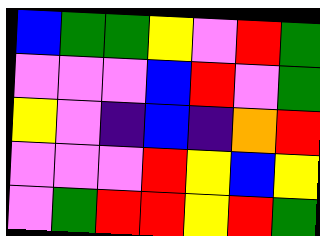[["blue", "green", "green", "yellow", "violet", "red", "green"], ["violet", "violet", "violet", "blue", "red", "violet", "green"], ["yellow", "violet", "indigo", "blue", "indigo", "orange", "red"], ["violet", "violet", "violet", "red", "yellow", "blue", "yellow"], ["violet", "green", "red", "red", "yellow", "red", "green"]]